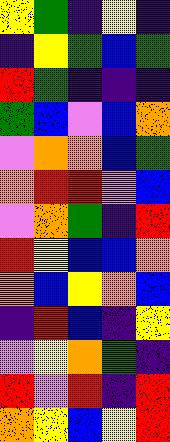[["yellow", "green", "indigo", "yellow", "indigo"], ["indigo", "yellow", "green", "blue", "green"], ["red", "green", "indigo", "indigo", "indigo"], ["green", "blue", "violet", "blue", "orange"], ["violet", "orange", "orange", "blue", "green"], ["orange", "red", "red", "violet", "blue"], ["violet", "orange", "green", "indigo", "red"], ["red", "yellow", "blue", "blue", "orange"], ["orange", "blue", "yellow", "orange", "blue"], ["indigo", "red", "blue", "indigo", "yellow"], ["violet", "yellow", "orange", "green", "indigo"], ["red", "violet", "red", "indigo", "red"], ["orange", "yellow", "blue", "yellow", "red"]]